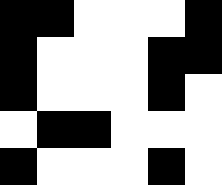[["black", "black", "white", "white", "white", "black"], ["black", "white", "white", "white", "black", "black"], ["black", "white", "white", "white", "black", "white"], ["white", "black", "black", "white", "white", "white"], ["black", "white", "white", "white", "black", "white"]]